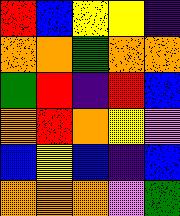[["red", "blue", "yellow", "yellow", "indigo"], ["orange", "orange", "green", "orange", "orange"], ["green", "red", "indigo", "red", "blue"], ["orange", "red", "orange", "yellow", "violet"], ["blue", "yellow", "blue", "indigo", "blue"], ["orange", "orange", "orange", "violet", "green"]]